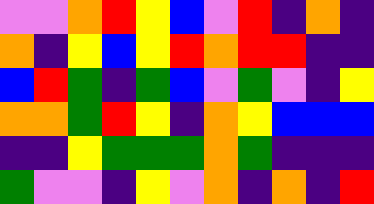[["violet", "violet", "orange", "red", "yellow", "blue", "violet", "red", "indigo", "orange", "indigo"], ["orange", "indigo", "yellow", "blue", "yellow", "red", "orange", "red", "red", "indigo", "indigo"], ["blue", "red", "green", "indigo", "green", "blue", "violet", "green", "violet", "indigo", "yellow"], ["orange", "orange", "green", "red", "yellow", "indigo", "orange", "yellow", "blue", "blue", "blue"], ["indigo", "indigo", "yellow", "green", "green", "green", "orange", "green", "indigo", "indigo", "indigo"], ["green", "violet", "violet", "indigo", "yellow", "violet", "orange", "indigo", "orange", "indigo", "red"]]